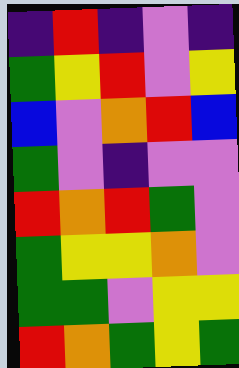[["indigo", "red", "indigo", "violet", "indigo"], ["green", "yellow", "red", "violet", "yellow"], ["blue", "violet", "orange", "red", "blue"], ["green", "violet", "indigo", "violet", "violet"], ["red", "orange", "red", "green", "violet"], ["green", "yellow", "yellow", "orange", "violet"], ["green", "green", "violet", "yellow", "yellow"], ["red", "orange", "green", "yellow", "green"]]